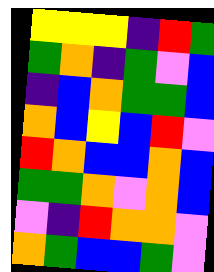[["yellow", "yellow", "yellow", "indigo", "red", "green"], ["green", "orange", "indigo", "green", "violet", "blue"], ["indigo", "blue", "orange", "green", "green", "blue"], ["orange", "blue", "yellow", "blue", "red", "violet"], ["red", "orange", "blue", "blue", "orange", "blue"], ["green", "green", "orange", "violet", "orange", "blue"], ["violet", "indigo", "red", "orange", "orange", "violet"], ["orange", "green", "blue", "blue", "green", "violet"]]